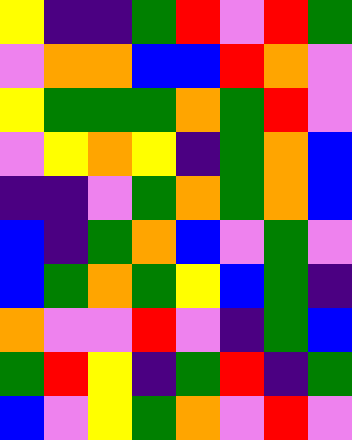[["yellow", "indigo", "indigo", "green", "red", "violet", "red", "green"], ["violet", "orange", "orange", "blue", "blue", "red", "orange", "violet"], ["yellow", "green", "green", "green", "orange", "green", "red", "violet"], ["violet", "yellow", "orange", "yellow", "indigo", "green", "orange", "blue"], ["indigo", "indigo", "violet", "green", "orange", "green", "orange", "blue"], ["blue", "indigo", "green", "orange", "blue", "violet", "green", "violet"], ["blue", "green", "orange", "green", "yellow", "blue", "green", "indigo"], ["orange", "violet", "violet", "red", "violet", "indigo", "green", "blue"], ["green", "red", "yellow", "indigo", "green", "red", "indigo", "green"], ["blue", "violet", "yellow", "green", "orange", "violet", "red", "violet"]]